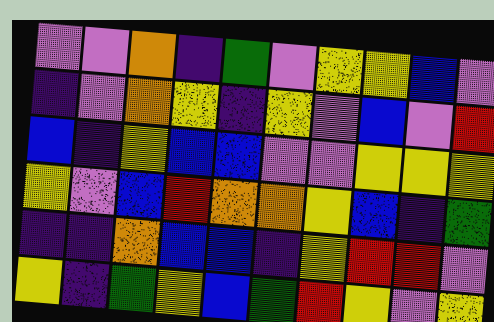[["violet", "violet", "orange", "indigo", "green", "violet", "yellow", "yellow", "blue", "violet"], ["indigo", "violet", "orange", "yellow", "indigo", "yellow", "violet", "blue", "violet", "red"], ["blue", "indigo", "yellow", "blue", "blue", "violet", "violet", "yellow", "yellow", "yellow"], ["yellow", "violet", "blue", "red", "orange", "orange", "yellow", "blue", "indigo", "green"], ["indigo", "indigo", "orange", "blue", "blue", "indigo", "yellow", "red", "red", "violet"], ["yellow", "indigo", "green", "yellow", "blue", "green", "red", "yellow", "violet", "yellow"]]